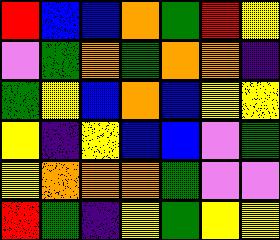[["red", "blue", "blue", "orange", "green", "red", "yellow"], ["violet", "green", "orange", "green", "orange", "orange", "indigo"], ["green", "yellow", "blue", "orange", "blue", "yellow", "yellow"], ["yellow", "indigo", "yellow", "blue", "blue", "violet", "green"], ["yellow", "orange", "orange", "orange", "green", "violet", "violet"], ["red", "green", "indigo", "yellow", "green", "yellow", "yellow"]]